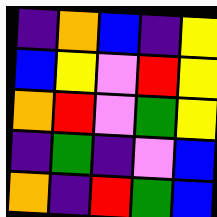[["indigo", "orange", "blue", "indigo", "yellow"], ["blue", "yellow", "violet", "red", "yellow"], ["orange", "red", "violet", "green", "yellow"], ["indigo", "green", "indigo", "violet", "blue"], ["orange", "indigo", "red", "green", "blue"]]